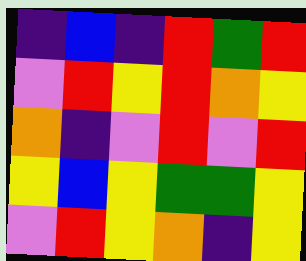[["indigo", "blue", "indigo", "red", "green", "red"], ["violet", "red", "yellow", "red", "orange", "yellow"], ["orange", "indigo", "violet", "red", "violet", "red"], ["yellow", "blue", "yellow", "green", "green", "yellow"], ["violet", "red", "yellow", "orange", "indigo", "yellow"]]